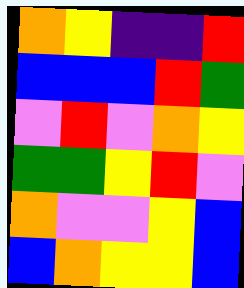[["orange", "yellow", "indigo", "indigo", "red"], ["blue", "blue", "blue", "red", "green"], ["violet", "red", "violet", "orange", "yellow"], ["green", "green", "yellow", "red", "violet"], ["orange", "violet", "violet", "yellow", "blue"], ["blue", "orange", "yellow", "yellow", "blue"]]